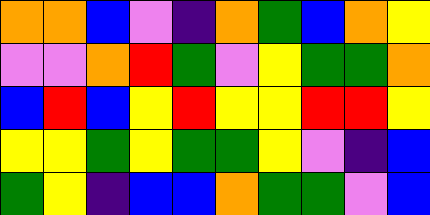[["orange", "orange", "blue", "violet", "indigo", "orange", "green", "blue", "orange", "yellow"], ["violet", "violet", "orange", "red", "green", "violet", "yellow", "green", "green", "orange"], ["blue", "red", "blue", "yellow", "red", "yellow", "yellow", "red", "red", "yellow"], ["yellow", "yellow", "green", "yellow", "green", "green", "yellow", "violet", "indigo", "blue"], ["green", "yellow", "indigo", "blue", "blue", "orange", "green", "green", "violet", "blue"]]